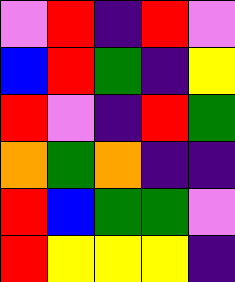[["violet", "red", "indigo", "red", "violet"], ["blue", "red", "green", "indigo", "yellow"], ["red", "violet", "indigo", "red", "green"], ["orange", "green", "orange", "indigo", "indigo"], ["red", "blue", "green", "green", "violet"], ["red", "yellow", "yellow", "yellow", "indigo"]]